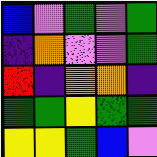[["blue", "violet", "green", "violet", "green"], ["indigo", "orange", "violet", "violet", "green"], ["red", "indigo", "orange", "orange", "indigo"], ["green", "green", "yellow", "green", "green"], ["yellow", "yellow", "green", "blue", "violet"]]